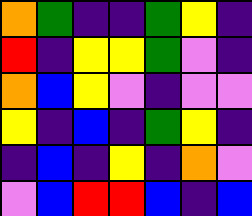[["orange", "green", "indigo", "indigo", "green", "yellow", "indigo"], ["red", "indigo", "yellow", "yellow", "green", "violet", "indigo"], ["orange", "blue", "yellow", "violet", "indigo", "violet", "violet"], ["yellow", "indigo", "blue", "indigo", "green", "yellow", "indigo"], ["indigo", "blue", "indigo", "yellow", "indigo", "orange", "violet"], ["violet", "blue", "red", "red", "blue", "indigo", "blue"]]